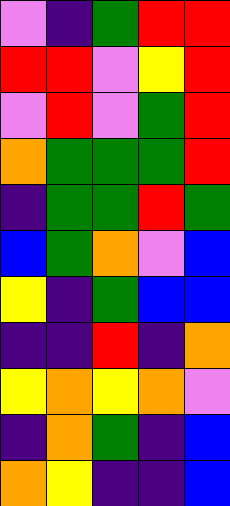[["violet", "indigo", "green", "red", "red"], ["red", "red", "violet", "yellow", "red"], ["violet", "red", "violet", "green", "red"], ["orange", "green", "green", "green", "red"], ["indigo", "green", "green", "red", "green"], ["blue", "green", "orange", "violet", "blue"], ["yellow", "indigo", "green", "blue", "blue"], ["indigo", "indigo", "red", "indigo", "orange"], ["yellow", "orange", "yellow", "orange", "violet"], ["indigo", "orange", "green", "indigo", "blue"], ["orange", "yellow", "indigo", "indigo", "blue"]]